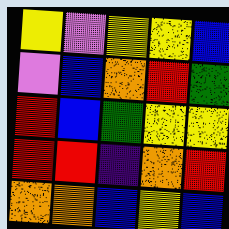[["yellow", "violet", "yellow", "yellow", "blue"], ["violet", "blue", "orange", "red", "green"], ["red", "blue", "green", "yellow", "yellow"], ["red", "red", "indigo", "orange", "red"], ["orange", "orange", "blue", "yellow", "blue"]]